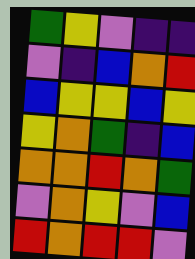[["green", "yellow", "violet", "indigo", "indigo"], ["violet", "indigo", "blue", "orange", "red"], ["blue", "yellow", "yellow", "blue", "yellow"], ["yellow", "orange", "green", "indigo", "blue"], ["orange", "orange", "red", "orange", "green"], ["violet", "orange", "yellow", "violet", "blue"], ["red", "orange", "red", "red", "violet"]]